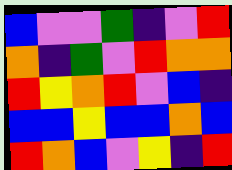[["blue", "violet", "violet", "green", "indigo", "violet", "red"], ["orange", "indigo", "green", "violet", "red", "orange", "orange"], ["red", "yellow", "orange", "red", "violet", "blue", "indigo"], ["blue", "blue", "yellow", "blue", "blue", "orange", "blue"], ["red", "orange", "blue", "violet", "yellow", "indigo", "red"]]